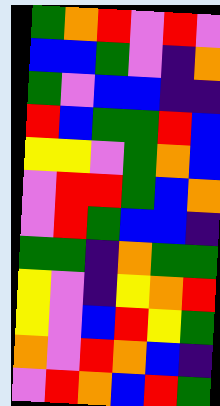[["green", "orange", "red", "violet", "red", "violet"], ["blue", "blue", "green", "violet", "indigo", "orange"], ["green", "violet", "blue", "blue", "indigo", "indigo"], ["red", "blue", "green", "green", "red", "blue"], ["yellow", "yellow", "violet", "green", "orange", "blue"], ["violet", "red", "red", "green", "blue", "orange"], ["violet", "red", "green", "blue", "blue", "indigo"], ["green", "green", "indigo", "orange", "green", "green"], ["yellow", "violet", "indigo", "yellow", "orange", "red"], ["yellow", "violet", "blue", "red", "yellow", "green"], ["orange", "violet", "red", "orange", "blue", "indigo"], ["violet", "red", "orange", "blue", "red", "green"]]